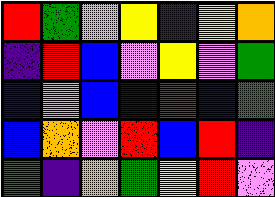[["red", "green", "violet", "yellow", "indigo", "yellow", "orange"], ["indigo", "red", "blue", "violet", "yellow", "violet", "green"], ["blue", "violet", "blue", "blue", "red", "blue", "green"], ["blue", "orange", "violet", "red", "blue", "red", "indigo"], ["green", "indigo", "orange", "green", "yellow", "red", "violet"]]